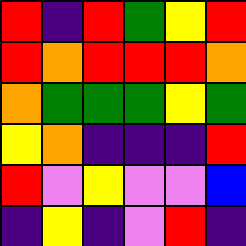[["red", "indigo", "red", "green", "yellow", "red"], ["red", "orange", "red", "red", "red", "orange"], ["orange", "green", "green", "green", "yellow", "green"], ["yellow", "orange", "indigo", "indigo", "indigo", "red"], ["red", "violet", "yellow", "violet", "violet", "blue"], ["indigo", "yellow", "indigo", "violet", "red", "indigo"]]